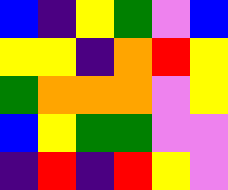[["blue", "indigo", "yellow", "green", "violet", "blue"], ["yellow", "yellow", "indigo", "orange", "red", "yellow"], ["green", "orange", "orange", "orange", "violet", "yellow"], ["blue", "yellow", "green", "green", "violet", "violet"], ["indigo", "red", "indigo", "red", "yellow", "violet"]]